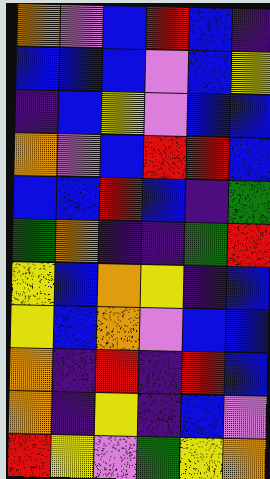[["orange", "violet", "blue", "red", "blue", "indigo"], ["blue", "blue", "blue", "violet", "blue", "yellow"], ["indigo", "blue", "yellow", "violet", "blue", "blue"], ["orange", "violet", "blue", "red", "red", "blue"], ["blue", "blue", "red", "blue", "indigo", "green"], ["green", "orange", "indigo", "indigo", "green", "red"], ["yellow", "blue", "orange", "yellow", "indigo", "blue"], ["yellow", "blue", "orange", "violet", "blue", "blue"], ["orange", "indigo", "red", "indigo", "red", "blue"], ["orange", "indigo", "yellow", "indigo", "blue", "violet"], ["red", "yellow", "violet", "green", "yellow", "orange"]]